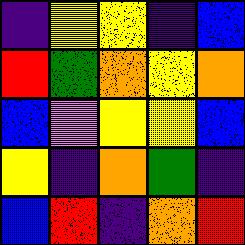[["indigo", "yellow", "yellow", "indigo", "blue"], ["red", "green", "orange", "yellow", "orange"], ["blue", "violet", "yellow", "yellow", "blue"], ["yellow", "indigo", "orange", "green", "indigo"], ["blue", "red", "indigo", "orange", "red"]]